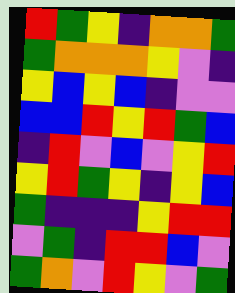[["red", "green", "yellow", "indigo", "orange", "orange", "green"], ["green", "orange", "orange", "orange", "yellow", "violet", "indigo"], ["yellow", "blue", "yellow", "blue", "indigo", "violet", "violet"], ["blue", "blue", "red", "yellow", "red", "green", "blue"], ["indigo", "red", "violet", "blue", "violet", "yellow", "red"], ["yellow", "red", "green", "yellow", "indigo", "yellow", "blue"], ["green", "indigo", "indigo", "indigo", "yellow", "red", "red"], ["violet", "green", "indigo", "red", "red", "blue", "violet"], ["green", "orange", "violet", "red", "yellow", "violet", "green"]]